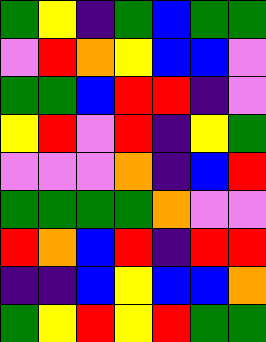[["green", "yellow", "indigo", "green", "blue", "green", "green"], ["violet", "red", "orange", "yellow", "blue", "blue", "violet"], ["green", "green", "blue", "red", "red", "indigo", "violet"], ["yellow", "red", "violet", "red", "indigo", "yellow", "green"], ["violet", "violet", "violet", "orange", "indigo", "blue", "red"], ["green", "green", "green", "green", "orange", "violet", "violet"], ["red", "orange", "blue", "red", "indigo", "red", "red"], ["indigo", "indigo", "blue", "yellow", "blue", "blue", "orange"], ["green", "yellow", "red", "yellow", "red", "green", "green"]]